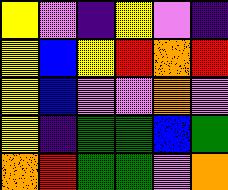[["yellow", "violet", "indigo", "yellow", "violet", "indigo"], ["yellow", "blue", "yellow", "red", "orange", "red"], ["yellow", "blue", "violet", "violet", "orange", "violet"], ["yellow", "indigo", "green", "green", "blue", "green"], ["orange", "red", "green", "green", "violet", "orange"]]